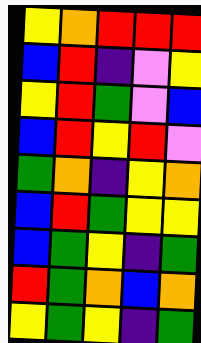[["yellow", "orange", "red", "red", "red"], ["blue", "red", "indigo", "violet", "yellow"], ["yellow", "red", "green", "violet", "blue"], ["blue", "red", "yellow", "red", "violet"], ["green", "orange", "indigo", "yellow", "orange"], ["blue", "red", "green", "yellow", "yellow"], ["blue", "green", "yellow", "indigo", "green"], ["red", "green", "orange", "blue", "orange"], ["yellow", "green", "yellow", "indigo", "green"]]